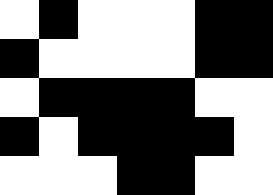[["white", "black", "white", "white", "white", "black", "black"], ["black", "white", "white", "white", "white", "black", "black"], ["white", "black", "black", "black", "black", "white", "white"], ["black", "white", "black", "black", "black", "black", "white"], ["white", "white", "white", "black", "black", "white", "white"]]